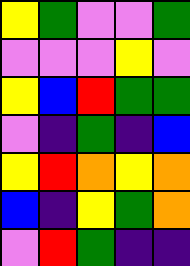[["yellow", "green", "violet", "violet", "green"], ["violet", "violet", "violet", "yellow", "violet"], ["yellow", "blue", "red", "green", "green"], ["violet", "indigo", "green", "indigo", "blue"], ["yellow", "red", "orange", "yellow", "orange"], ["blue", "indigo", "yellow", "green", "orange"], ["violet", "red", "green", "indigo", "indigo"]]